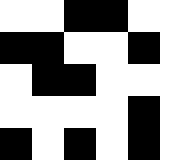[["white", "white", "black", "black", "white", "white"], ["black", "black", "white", "white", "black", "white"], ["white", "black", "black", "white", "white", "white"], ["white", "white", "white", "white", "black", "white"], ["black", "white", "black", "white", "black", "white"]]